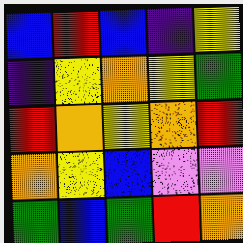[["blue", "red", "blue", "indigo", "yellow"], ["indigo", "yellow", "orange", "yellow", "green"], ["red", "orange", "yellow", "orange", "red"], ["orange", "yellow", "blue", "violet", "violet"], ["green", "blue", "green", "red", "orange"]]